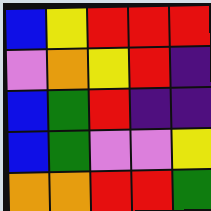[["blue", "yellow", "red", "red", "red"], ["violet", "orange", "yellow", "red", "indigo"], ["blue", "green", "red", "indigo", "indigo"], ["blue", "green", "violet", "violet", "yellow"], ["orange", "orange", "red", "red", "green"]]